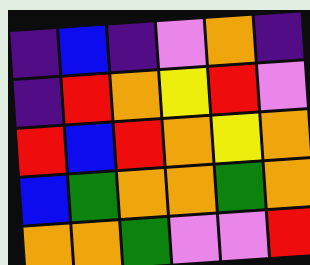[["indigo", "blue", "indigo", "violet", "orange", "indigo"], ["indigo", "red", "orange", "yellow", "red", "violet"], ["red", "blue", "red", "orange", "yellow", "orange"], ["blue", "green", "orange", "orange", "green", "orange"], ["orange", "orange", "green", "violet", "violet", "red"]]